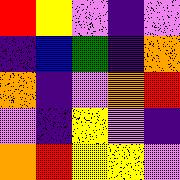[["red", "yellow", "violet", "indigo", "violet"], ["indigo", "blue", "green", "indigo", "orange"], ["orange", "indigo", "violet", "orange", "red"], ["violet", "indigo", "yellow", "violet", "indigo"], ["orange", "red", "yellow", "yellow", "violet"]]